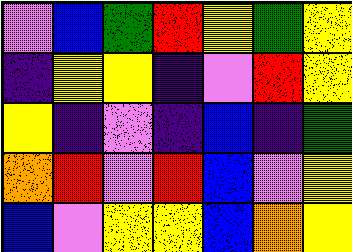[["violet", "blue", "green", "red", "yellow", "green", "yellow"], ["indigo", "yellow", "yellow", "indigo", "violet", "red", "yellow"], ["yellow", "indigo", "violet", "indigo", "blue", "indigo", "green"], ["orange", "red", "violet", "red", "blue", "violet", "yellow"], ["blue", "violet", "yellow", "yellow", "blue", "orange", "yellow"]]